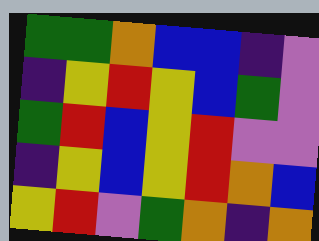[["green", "green", "orange", "blue", "blue", "indigo", "violet"], ["indigo", "yellow", "red", "yellow", "blue", "green", "violet"], ["green", "red", "blue", "yellow", "red", "violet", "violet"], ["indigo", "yellow", "blue", "yellow", "red", "orange", "blue"], ["yellow", "red", "violet", "green", "orange", "indigo", "orange"]]